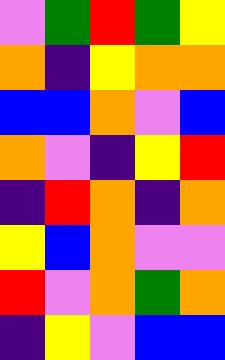[["violet", "green", "red", "green", "yellow"], ["orange", "indigo", "yellow", "orange", "orange"], ["blue", "blue", "orange", "violet", "blue"], ["orange", "violet", "indigo", "yellow", "red"], ["indigo", "red", "orange", "indigo", "orange"], ["yellow", "blue", "orange", "violet", "violet"], ["red", "violet", "orange", "green", "orange"], ["indigo", "yellow", "violet", "blue", "blue"]]